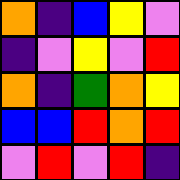[["orange", "indigo", "blue", "yellow", "violet"], ["indigo", "violet", "yellow", "violet", "red"], ["orange", "indigo", "green", "orange", "yellow"], ["blue", "blue", "red", "orange", "red"], ["violet", "red", "violet", "red", "indigo"]]